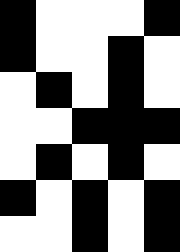[["black", "white", "white", "white", "black"], ["black", "white", "white", "black", "white"], ["white", "black", "white", "black", "white"], ["white", "white", "black", "black", "black"], ["white", "black", "white", "black", "white"], ["black", "white", "black", "white", "black"], ["white", "white", "black", "white", "black"]]